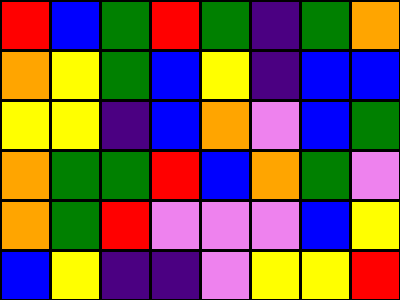[["red", "blue", "green", "red", "green", "indigo", "green", "orange"], ["orange", "yellow", "green", "blue", "yellow", "indigo", "blue", "blue"], ["yellow", "yellow", "indigo", "blue", "orange", "violet", "blue", "green"], ["orange", "green", "green", "red", "blue", "orange", "green", "violet"], ["orange", "green", "red", "violet", "violet", "violet", "blue", "yellow"], ["blue", "yellow", "indigo", "indigo", "violet", "yellow", "yellow", "red"]]